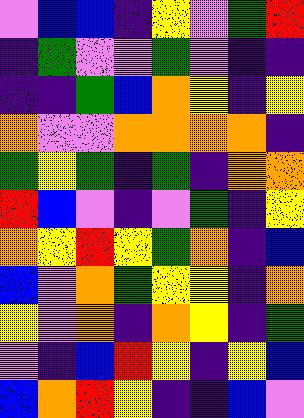[["violet", "blue", "blue", "indigo", "yellow", "violet", "green", "red"], ["indigo", "green", "violet", "violet", "green", "violet", "indigo", "indigo"], ["indigo", "indigo", "green", "blue", "orange", "yellow", "indigo", "yellow"], ["orange", "violet", "violet", "orange", "orange", "orange", "orange", "indigo"], ["green", "yellow", "green", "indigo", "green", "indigo", "orange", "orange"], ["red", "blue", "violet", "indigo", "violet", "green", "indigo", "yellow"], ["orange", "yellow", "red", "yellow", "green", "orange", "indigo", "blue"], ["blue", "violet", "orange", "green", "yellow", "yellow", "indigo", "orange"], ["yellow", "violet", "orange", "indigo", "orange", "yellow", "indigo", "green"], ["violet", "indigo", "blue", "red", "yellow", "indigo", "yellow", "blue"], ["blue", "orange", "red", "yellow", "indigo", "indigo", "blue", "violet"]]